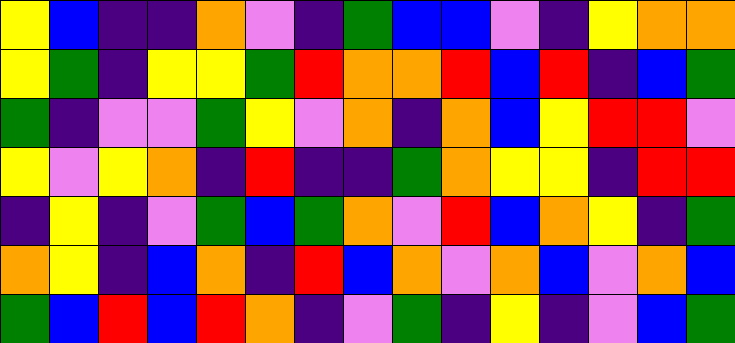[["yellow", "blue", "indigo", "indigo", "orange", "violet", "indigo", "green", "blue", "blue", "violet", "indigo", "yellow", "orange", "orange"], ["yellow", "green", "indigo", "yellow", "yellow", "green", "red", "orange", "orange", "red", "blue", "red", "indigo", "blue", "green"], ["green", "indigo", "violet", "violet", "green", "yellow", "violet", "orange", "indigo", "orange", "blue", "yellow", "red", "red", "violet"], ["yellow", "violet", "yellow", "orange", "indigo", "red", "indigo", "indigo", "green", "orange", "yellow", "yellow", "indigo", "red", "red"], ["indigo", "yellow", "indigo", "violet", "green", "blue", "green", "orange", "violet", "red", "blue", "orange", "yellow", "indigo", "green"], ["orange", "yellow", "indigo", "blue", "orange", "indigo", "red", "blue", "orange", "violet", "orange", "blue", "violet", "orange", "blue"], ["green", "blue", "red", "blue", "red", "orange", "indigo", "violet", "green", "indigo", "yellow", "indigo", "violet", "blue", "green"]]